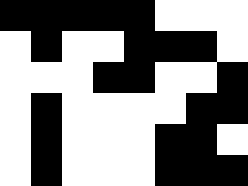[["black", "black", "black", "black", "black", "white", "white", "white"], ["white", "black", "white", "white", "black", "black", "black", "white"], ["white", "white", "white", "black", "black", "white", "white", "black"], ["white", "black", "white", "white", "white", "white", "black", "black"], ["white", "black", "white", "white", "white", "black", "black", "white"], ["white", "black", "white", "white", "white", "black", "black", "black"]]